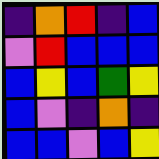[["indigo", "orange", "red", "indigo", "blue"], ["violet", "red", "blue", "blue", "blue"], ["blue", "yellow", "blue", "green", "yellow"], ["blue", "violet", "indigo", "orange", "indigo"], ["blue", "blue", "violet", "blue", "yellow"]]